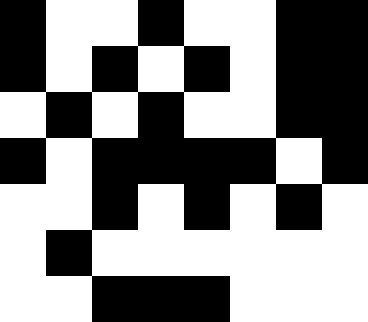[["black", "white", "white", "black", "white", "white", "black", "black"], ["black", "white", "black", "white", "black", "white", "black", "black"], ["white", "black", "white", "black", "white", "white", "black", "black"], ["black", "white", "black", "black", "black", "black", "white", "black"], ["white", "white", "black", "white", "black", "white", "black", "white"], ["white", "black", "white", "white", "white", "white", "white", "white"], ["white", "white", "black", "black", "black", "white", "white", "white"]]